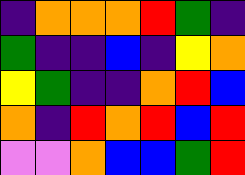[["indigo", "orange", "orange", "orange", "red", "green", "indigo"], ["green", "indigo", "indigo", "blue", "indigo", "yellow", "orange"], ["yellow", "green", "indigo", "indigo", "orange", "red", "blue"], ["orange", "indigo", "red", "orange", "red", "blue", "red"], ["violet", "violet", "orange", "blue", "blue", "green", "red"]]